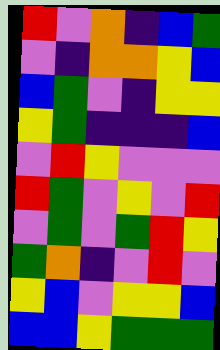[["red", "violet", "orange", "indigo", "blue", "green"], ["violet", "indigo", "orange", "orange", "yellow", "blue"], ["blue", "green", "violet", "indigo", "yellow", "yellow"], ["yellow", "green", "indigo", "indigo", "indigo", "blue"], ["violet", "red", "yellow", "violet", "violet", "violet"], ["red", "green", "violet", "yellow", "violet", "red"], ["violet", "green", "violet", "green", "red", "yellow"], ["green", "orange", "indigo", "violet", "red", "violet"], ["yellow", "blue", "violet", "yellow", "yellow", "blue"], ["blue", "blue", "yellow", "green", "green", "green"]]